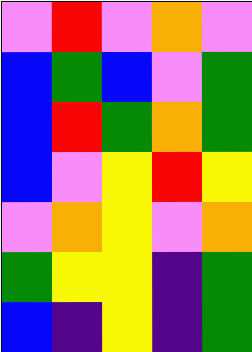[["violet", "red", "violet", "orange", "violet"], ["blue", "green", "blue", "violet", "green"], ["blue", "red", "green", "orange", "green"], ["blue", "violet", "yellow", "red", "yellow"], ["violet", "orange", "yellow", "violet", "orange"], ["green", "yellow", "yellow", "indigo", "green"], ["blue", "indigo", "yellow", "indigo", "green"]]